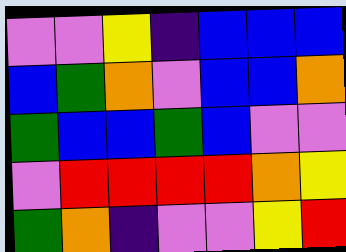[["violet", "violet", "yellow", "indigo", "blue", "blue", "blue"], ["blue", "green", "orange", "violet", "blue", "blue", "orange"], ["green", "blue", "blue", "green", "blue", "violet", "violet"], ["violet", "red", "red", "red", "red", "orange", "yellow"], ["green", "orange", "indigo", "violet", "violet", "yellow", "red"]]